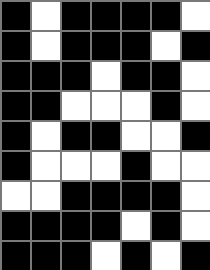[["black", "white", "black", "black", "black", "black", "white"], ["black", "white", "black", "black", "black", "white", "black"], ["black", "black", "black", "white", "black", "black", "white"], ["black", "black", "white", "white", "white", "black", "white"], ["black", "white", "black", "black", "white", "white", "black"], ["black", "white", "white", "white", "black", "white", "white"], ["white", "white", "black", "black", "black", "black", "white"], ["black", "black", "black", "black", "white", "black", "white"], ["black", "black", "black", "white", "black", "white", "black"]]